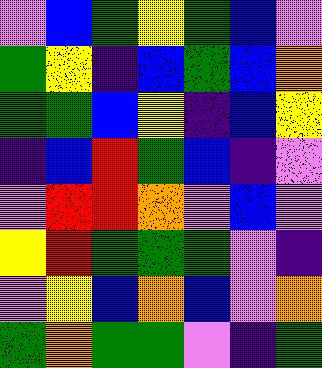[["violet", "blue", "green", "yellow", "green", "blue", "violet"], ["green", "yellow", "indigo", "blue", "green", "blue", "orange"], ["green", "green", "blue", "yellow", "indigo", "blue", "yellow"], ["indigo", "blue", "red", "green", "blue", "indigo", "violet"], ["violet", "red", "red", "orange", "violet", "blue", "violet"], ["yellow", "red", "green", "green", "green", "violet", "indigo"], ["violet", "yellow", "blue", "orange", "blue", "violet", "orange"], ["green", "orange", "green", "green", "violet", "indigo", "green"]]